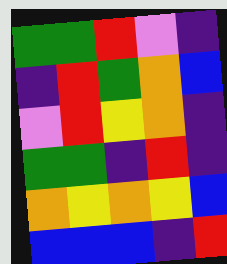[["green", "green", "red", "violet", "indigo"], ["indigo", "red", "green", "orange", "blue"], ["violet", "red", "yellow", "orange", "indigo"], ["green", "green", "indigo", "red", "indigo"], ["orange", "yellow", "orange", "yellow", "blue"], ["blue", "blue", "blue", "indigo", "red"]]